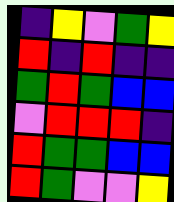[["indigo", "yellow", "violet", "green", "yellow"], ["red", "indigo", "red", "indigo", "indigo"], ["green", "red", "green", "blue", "blue"], ["violet", "red", "red", "red", "indigo"], ["red", "green", "green", "blue", "blue"], ["red", "green", "violet", "violet", "yellow"]]